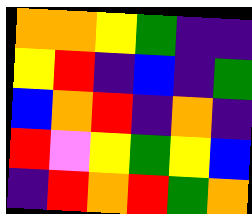[["orange", "orange", "yellow", "green", "indigo", "indigo"], ["yellow", "red", "indigo", "blue", "indigo", "green"], ["blue", "orange", "red", "indigo", "orange", "indigo"], ["red", "violet", "yellow", "green", "yellow", "blue"], ["indigo", "red", "orange", "red", "green", "orange"]]